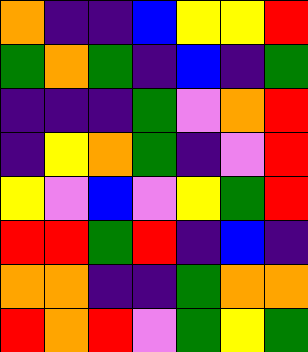[["orange", "indigo", "indigo", "blue", "yellow", "yellow", "red"], ["green", "orange", "green", "indigo", "blue", "indigo", "green"], ["indigo", "indigo", "indigo", "green", "violet", "orange", "red"], ["indigo", "yellow", "orange", "green", "indigo", "violet", "red"], ["yellow", "violet", "blue", "violet", "yellow", "green", "red"], ["red", "red", "green", "red", "indigo", "blue", "indigo"], ["orange", "orange", "indigo", "indigo", "green", "orange", "orange"], ["red", "orange", "red", "violet", "green", "yellow", "green"]]